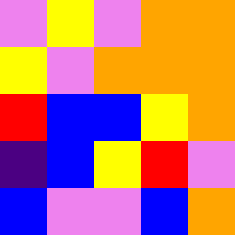[["violet", "yellow", "violet", "orange", "orange"], ["yellow", "violet", "orange", "orange", "orange"], ["red", "blue", "blue", "yellow", "orange"], ["indigo", "blue", "yellow", "red", "violet"], ["blue", "violet", "violet", "blue", "orange"]]